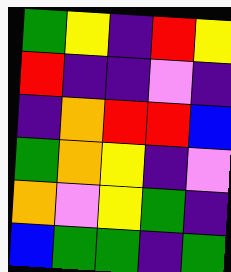[["green", "yellow", "indigo", "red", "yellow"], ["red", "indigo", "indigo", "violet", "indigo"], ["indigo", "orange", "red", "red", "blue"], ["green", "orange", "yellow", "indigo", "violet"], ["orange", "violet", "yellow", "green", "indigo"], ["blue", "green", "green", "indigo", "green"]]